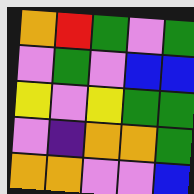[["orange", "red", "green", "violet", "green"], ["violet", "green", "violet", "blue", "blue"], ["yellow", "violet", "yellow", "green", "green"], ["violet", "indigo", "orange", "orange", "green"], ["orange", "orange", "violet", "violet", "blue"]]